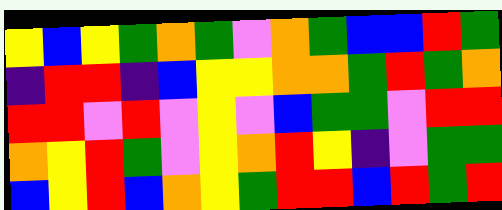[["yellow", "blue", "yellow", "green", "orange", "green", "violet", "orange", "green", "blue", "blue", "red", "green"], ["indigo", "red", "red", "indigo", "blue", "yellow", "yellow", "orange", "orange", "green", "red", "green", "orange"], ["red", "red", "violet", "red", "violet", "yellow", "violet", "blue", "green", "green", "violet", "red", "red"], ["orange", "yellow", "red", "green", "violet", "yellow", "orange", "red", "yellow", "indigo", "violet", "green", "green"], ["blue", "yellow", "red", "blue", "orange", "yellow", "green", "red", "red", "blue", "red", "green", "red"]]